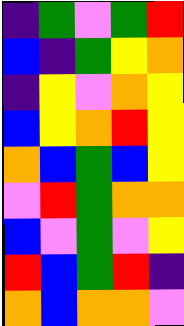[["indigo", "green", "violet", "green", "red"], ["blue", "indigo", "green", "yellow", "orange"], ["indigo", "yellow", "violet", "orange", "yellow"], ["blue", "yellow", "orange", "red", "yellow"], ["orange", "blue", "green", "blue", "yellow"], ["violet", "red", "green", "orange", "orange"], ["blue", "violet", "green", "violet", "yellow"], ["red", "blue", "green", "red", "indigo"], ["orange", "blue", "orange", "orange", "violet"]]